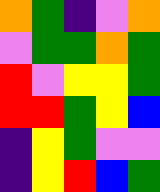[["orange", "green", "indigo", "violet", "orange"], ["violet", "green", "green", "orange", "green"], ["red", "violet", "yellow", "yellow", "green"], ["red", "red", "green", "yellow", "blue"], ["indigo", "yellow", "green", "violet", "violet"], ["indigo", "yellow", "red", "blue", "green"]]